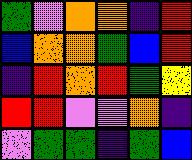[["green", "violet", "orange", "orange", "indigo", "red"], ["blue", "orange", "orange", "green", "blue", "red"], ["indigo", "red", "orange", "red", "green", "yellow"], ["red", "red", "violet", "violet", "orange", "indigo"], ["violet", "green", "green", "indigo", "green", "blue"]]